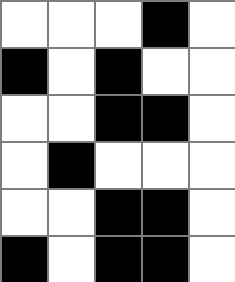[["white", "white", "white", "black", "white"], ["black", "white", "black", "white", "white"], ["white", "white", "black", "black", "white"], ["white", "black", "white", "white", "white"], ["white", "white", "black", "black", "white"], ["black", "white", "black", "black", "white"]]